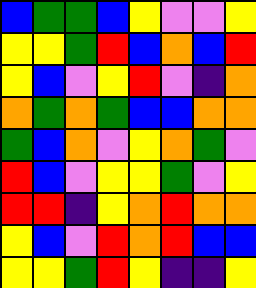[["blue", "green", "green", "blue", "yellow", "violet", "violet", "yellow"], ["yellow", "yellow", "green", "red", "blue", "orange", "blue", "red"], ["yellow", "blue", "violet", "yellow", "red", "violet", "indigo", "orange"], ["orange", "green", "orange", "green", "blue", "blue", "orange", "orange"], ["green", "blue", "orange", "violet", "yellow", "orange", "green", "violet"], ["red", "blue", "violet", "yellow", "yellow", "green", "violet", "yellow"], ["red", "red", "indigo", "yellow", "orange", "red", "orange", "orange"], ["yellow", "blue", "violet", "red", "orange", "red", "blue", "blue"], ["yellow", "yellow", "green", "red", "yellow", "indigo", "indigo", "yellow"]]